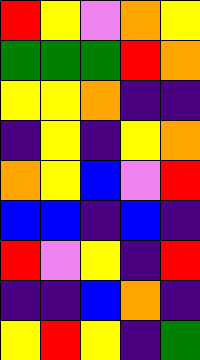[["red", "yellow", "violet", "orange", "yellow"], ["green", "green", "green", "red", "orange"], ["yellow", "yellow", "orange", "indigo", "indigo"], ["indigo", "yellow", "indigo", "yellow", "orange"], ["orange", "yellow", "blue", "violet", "red"], ["blue", "blue", "indigo", "blue", "indigo"], ["red", "violet", "yellow", "indigo", "red"], ["indigo", "indigo", "blue", "orange", "indigo"], ["yellow", "red", "yellow", "indigo", "green"]]